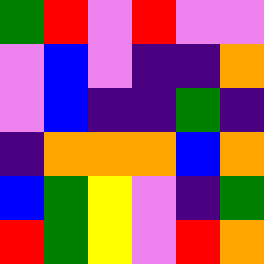[["green", "red", "violet", "red", "violet", "violet"], ["violet", "blue", "violet", "indigo", "indigo", "orange"], ["violet", "blue", "indigo", "indigo", "green", "indigo"], ["indigo", "orange", "orange", "orange", "blue", "orange"], ["blue", "green", "yellow", "violet", "indigo", "green"], ["red", "green", "yellow", "violet", "red", "orange"]]